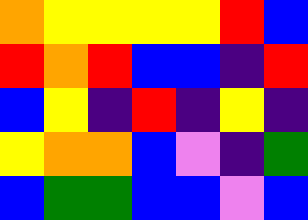[["orange", "yellow", "yellow", "yellow", "yellow", "red", "blue"], ["red", "orange", "red", "blue", "blue", "indigo", "red"], ["blue", "yellow", "indigo", "red", "indigo", "yellow", "indigo"], ["yellow", "orange", "orange", "blue", "violet", "indigo", "green"], ["blue", "green", "green", "blue", "blue", "violet", "blue"]]